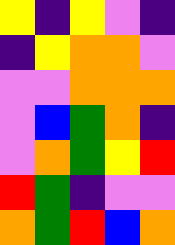[["yellow", "indigo", "yellow", "violet", "indigo"], ["indigo", "yellow", "orange", "orange", "violet"], ["violet", "violet", "orange", "orange", "orange"], ["violet", "blue", "green", "orange", "indigo"], ["violet", "orange", "green", "yellow", "red"], ["red", "green", "indigo", "violet", "violet"], ["orange", "green", "red", "blue", "orange"]]